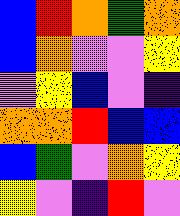[["blue", "red", "orange", "green", "orange"], ["blue", "orange", "violet", "violet", "yellow"], ["violet", "yellow", "blue", "violet", "indigo"], ["orange", "orange", "red", "blue", "blue"], ["blue", "green", "violet", "orange", "yellow"], ["yellow", "violet", "indigo", "red", "violet"]]